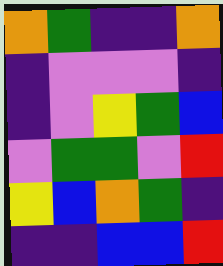[["orange", "green", "indigo", "indigo", "orange"], ["indigo", "violet", "violet", "violet", "indigo"], ["indigo", "violet", "yellow", "green", "blue"], ["violet", "green", "green", "violet", "red"], ["yellow", "blue", "orange", "green", "indigo"], ["indigo", "indigo", "blue", "blue", "red"]]